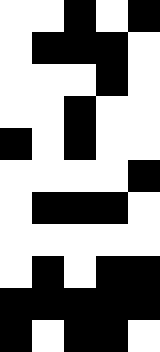[["white", "white", "black", "white", "black"], ["white", "black", "black", "black", "white"], ["white", "white", "white", "black", "white"], ["white", "white", "black", "white", "white"], ["black", "white", "black", "white", "white"], ["white", "white", "white", "white", "black"], ["white", "black", "black", "black", "white"], ["white", "white", "white", "white", "white"], ["white", "black", "white", "black", "black"], ["black", "black", "black", "black", "black"], ["black", "white", "black", "black", "white"]]